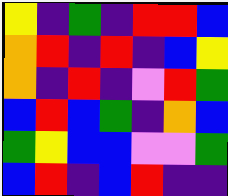[["yellow", "indigo", "green", "indigo", "red", "red", "blue"], ["orange", "red", "indigo", "red", "indigo", "blue", "yellow"], ["orange", "indigo", "red", "indigo", "violet", "red", "green"], ["blue", "red", "blue", "green", "indigo", "orange", "blue"], ["green", "yellow", "blue", "blue", "violet", "violet", "green"], ["blue", "red", "indigo", "blue", "red", "indigo", "indigo"]]